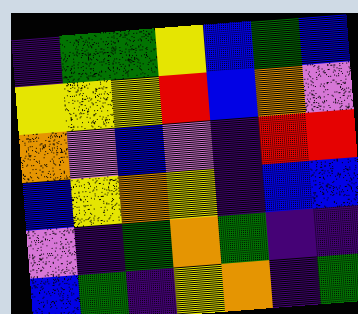[["indigo", "green", "green", "yellow", "blue", "green", "blue"], ["yellow", "yellow", "yellow", "red", "blue", "orange", "violet"], ["orange", "violet", "blue", "violet", "indigo", "red", "red"], ["blue", "yellow", "orange", "yellow", "indigo", "blue", "blue"], ["violet", "indigo", "green", "orange", "green", "indigo", "indigo"], ["blue", "green", "indigo", "yellow", "orange", "indigo", "green"]]